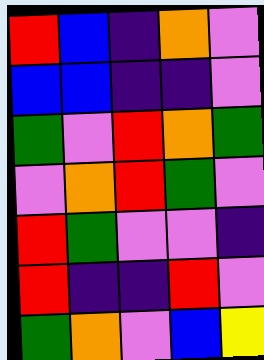[["red", "blue", "indigo", "orange", "violet"], ["blue", "blue", "indigo", "indigo", "violet"], ["green", "violet", "red", "orange", "green"], ["violet", "orange", "red", "green", "violet"], ["red", "green", "violet", "violet", "indigo"], ["red", "indigo", "indigo", "red", "violet"], ["green", "orange", "violet", "blue", "yellow"]]